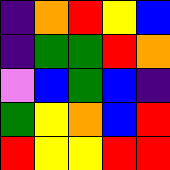[["indigo", "orange", "red", "yellow", "blue"], ["indigo", "green", "green", "red", "orange"], ["violet", "blue", "green", "blue", "indigo"], ["green", "yellow", "orange", "blue", "red"], ["red", "yellow", "yellow", "red", "red"]]